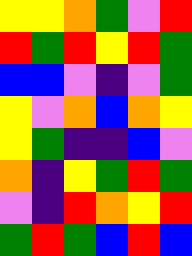[["yellow", "yellow", "orange", "green", "violet", "red"], ["red", "green", "red", "yellow", "red", "green"], ["blue", "blue", "violet", "indigo", "violet", "green"], ["yellow", "violet", "orange", "blue", "orange", "yellow"], ["yellow", "green", "indigo", "indigo", "blue", "violet"], ["orange", "indigo", "yellow", "green", "red", "green"], ["violet", "indigo", "red", "orange", "yellow", "red"], ["green", "red", "green", "blue", "red", "blue"]]